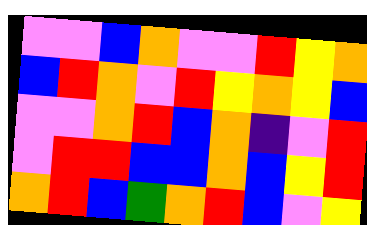[["violet", "violet", "blue", "orange", "violet", "violet", "red", "yellow", "orange"], ["blue", "red", "orange", "violet", "red", "yellow", "orange", "yellow", "blue"], ["violet", "violet", "orange", "red", "blue", "orange", "indigo", "violet", "red"], ["violet", "red", "red", "blue", "blue", "orange", "blue", "yellow", "red"], ["orange", "red", "blue", "green", "orange", "red", "blue", "violet", "yellow"]]